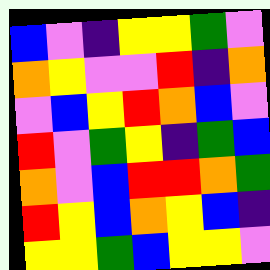[["blue", "violet", "indigo", "yellow", "yellow", "green", "violet"], ["orange", "yellow", "violet", "violet", "red", "indigo", "orange"], ["violet", "blue", "yellow", "red", "orange", "blue", "violet"], ["red", "violet", "green", "yellow", "indigo", "green", "blue"], ["orange", "violet", "blue", "red", "red", "orange", "green"], ["red", "yellow", "blue", "orange", "yellow", "blue", "indigo"], ["yellow", "yellow", "green", "blue", "yellow", "yellow", "violet"]]